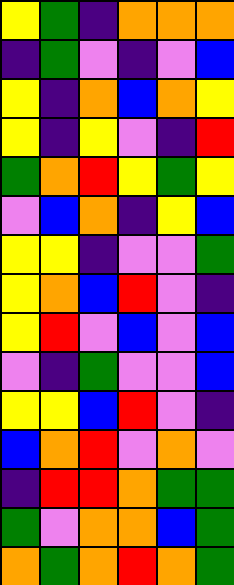[["yellow", "green", "indigo", "orange", "orange", "orange"], ["indigo", "green", "violet", "indigo", "violet", "blue"], ["yellow", "indigo", "orange", "blue", "orange", "yellow"], ["yellow", "indigo", "yellow", "violet", "indigo", "red"], ["green", "orange", "red", "yellow", "green", "yellow"], ["violet", "blue", "orange", "indigo", "yellow", "blue"], ["yellow", "yellow", "indigo", "violet", "violet", "green"], ["yellow", "orange", "blue", "red", "violet", "indigo"], ["yellow", "red", "violet", "blue", "violet", "blue"], ["violet", "indigo", "green", "violet", "violet", "blue"], ["yellow", "yellow", "blue", "red", "violet", "indigo"], ["blue", "orange", "red", "violet", "orange", "violet"], ["indigo", "red", "red", "orange", "green", "green"], ["green", "violet", "orange", "orange", "blue", "green"], ["orange", "green", "orange", "red", "orange", "green"]]